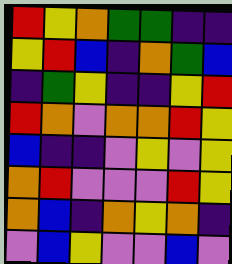[["red", "yellow", "orange", "green", "green", "indigo", "indigo"], ["yellow", "red", "blue", "indigo", "orange", "green", "blue"], ["indigo", "green", "yellow", "indigo", "indigo", "yellow", "red"], ["red", "orange", "violet", "orange", "orange", "red", "yellow"], ["blue", "indigo", "indigo", "violet", "yellow", "violet", "yellow"], ["orange", "red", "violet", "violet", "violet", "red", "yellow"], ["orange", "blue", "indigo", "orange", "yellow", "orange", "indigo"], ["violet", "blue", "yellow", "violet", "violet", "blue", "violet"]]